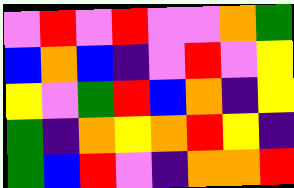[["violet", "red", "violet", "red", "violet", "violet", "orange", "green"], ["blue", "orange", "blue", "indigo", "violet", "red", "violet", "yellow"], ["yellow", "violet", "green", "red", "blue", "orange", "indigo", "yellow"], ["green", "indigo", "orange", "yellow", "orange", "red", "yellow", "indigo"], ["green", "blue", "red", "violet", "indigo", "orange", "orange", "red"]]